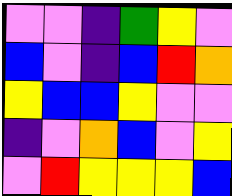[["violet", "violet", "indigo", "green", "yellow", "violet"], ["blue", "violet", "indigo", "blue", "red", "orange"], ["yellow", "blue", "blue", "yellow", "violet", "violet"], ["indigo", "violet", "orange", "blue", "violet", "yellow"], ["violet", "red", "yellow", "yellow", "yellow", "blue"]]